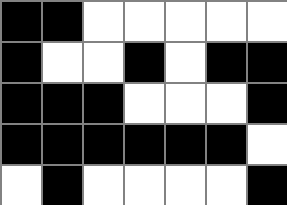[["black", "black", "white", "white", "white", "white", "white"], ["black", "white", "white", "black", "white", "black", "black"], ["black", "black", "black", "white", "white", "white", "black"], ["black", "black", "black", "black", "black", "black", "white"], ["white", "black", "white", "white", "white", "white", "black"]]